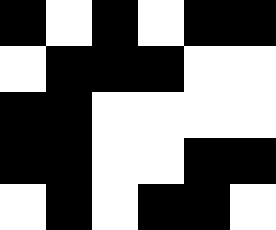[["black", "white", "black", "white", "black", "black"], ["white", "black", "black", "black", "white", "white"], ["black", "black", "white", "white", "white", "white"], ["black", "black", "white", "white", "black", "black"], ["white", "black", "white", "black", "black", "white"]]